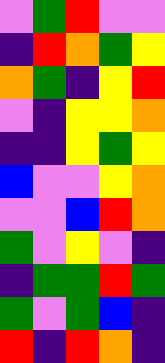[["violet", "green", "red", "violet", "violet"], ["indigo", "red", "orange", "green", "yellow"], ["orange", "green", "indigo", "yellow", "red"], ["violet", "indigo", "yellow", "yellow", "orange"], ["indigo", "indigo", "yellow", "green", "yellow"], ["blue", "violet", "violet", "yellow", "orange"], ["violet", "violet", "blue", "red", "orange"], ["green", "violet", "yellow", "violet", "indigo"], ["indigo", "green", "green", "red", "green"], ["green", "violet", "green", "blue", "indigo"], ["red", "indigo", "red", "orange", "indigo"]]